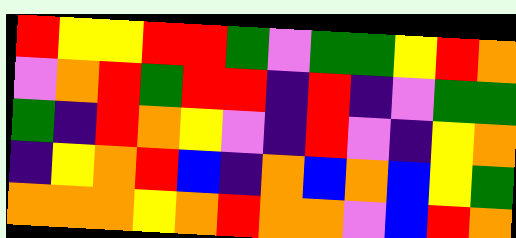[["red", "yellow", "yellow", "red", "red", "green", "violet", "green", "green", "yellow", "red", "orange"], ["violet", "orange", "red", "green", "red", "red", "indigo", "red", "indigo", "violet", "green", "green"], ["green", "indigo", "red", "orange", "yellow", "violet", "indigo", "red", "violet", "indigo", "yellow", "orange"], ["indigo", "yellow", "orange", "red", "blue", "indigo", "orange", "blue", "orange", "blue", "yellow", "green"], ["orange", "orange", "orange", "yellow", "orange", "red", "orange", "orange", "violet", "blue", "red", "orange"]]